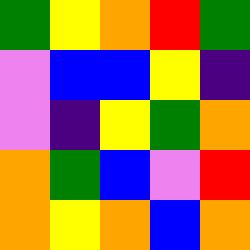[["green", "yellow", "orange", "red", "green"], ["violet", "blue", "blue", "yellow", "indigo"], ["violet", "indigo", "yellow", "green", "orange"], ["orange", "green", "blue", "violet", "red"], ["orange", "yellow", "orange", "blue", "orange"]]